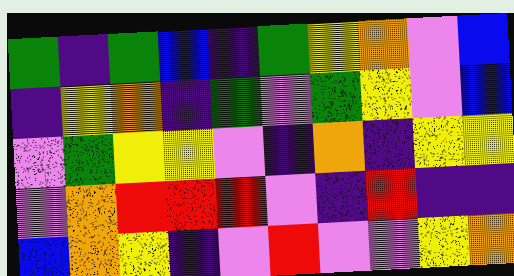[["green", "indigo", "green", "blue", "indigo", "green", "yellow", "orange", "violet", "blue"], ["indigo", "yellow", "orange", "indigo", "green", "violet", "green", "yellow", "violet", "blue"], ["violet", "green", "yellow", "yellow", "violet", "indigo", "orange", "indigo", "yellow", "yellow"], ["violet", "orange", "red", "red", "red", "violet", "indigo", "red", "indigo", "indigo"], ["blue", "orange", "yellow", "indigo", "violet", "red", "violet", "violet", "yellow", "orange"]]